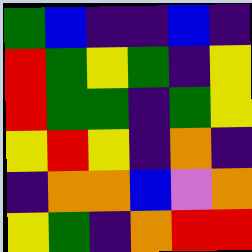[["green", "blue", "indigo", "indigo", "blue", "indigo"], ["red", "green", "yellow", "green", "indigo", "yellow"], ["red", "green", "green", "indigo", "green", "yellow"], ["yellow", "red", "yellow", "indigo", "orange", "indigo"], ["indigo", "orange", "orange", "blue", "violet", "orange"], ["yellow", "green", "indigo", "orange", "red", "red"]]